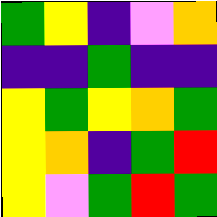[["green", "yellow", "indigo", "violet", "orange"], ["indigo", "indigo", "green", "indigo", "indigo"], ["yellow", "green", "yellow", "orange", "green"], ["yellow", "orange", "indigo", "green", "red"], ["yellow", "violet", "green", "red", "green"]]